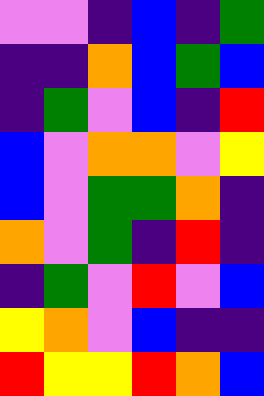[["violet", "violet", "indigo", "blue", "indigo", "green"], ["indigo", "indigo", "orange", "blue", "green", "blue"], ["indigo", "green", "violet", "blue", "indigo", "red"], ["blue", "violet", "orange", "orange", "violet", "yellow"], ["blue", "violet", "green", "green", "orange", "indigo"], ["orange", "violet", "green", "indigo", "red", "indigo"], ["indigo", "green", "violet", "red", "violet", "blue"], ["yellow", "orange", "violet", "blue", "indigo", "indigo"], ["red", "yellow", "yellow", "red", "orange", "blue"]]